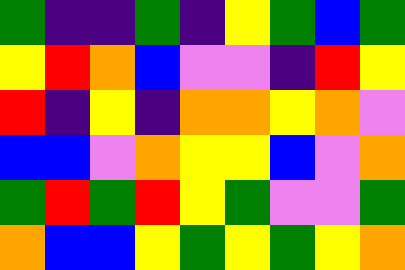[["green", "indigo", "indigo", "green", "indigo", "yellow", "green", "blue", "green"], ["yellow", "red", "orange", "blue", "violet", "violet", "indigo", "red", "yellow"], ["red", "indigo", "yellow", "indigo", "orange", "orange", "yellow", "orange", "violet"], ["blue", "blue", "violet", "orange", "yellow", "yellow", "blue", "violet", "orange"], ["green", "red", "green", "red", "yellow", "green", "violet", "violet", "green"], ["orange", "blue", "blue", "yellow", "green", "yellow", "green", "yellow", "orange"]]